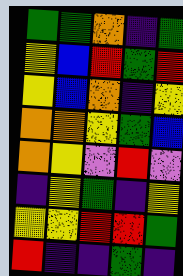[["green", "green", "orange", "indigo", "green"], ["yellow", "blue", "red", "green", "red"], ["yellow", "blue", "orange", "indigo", "yellow"], ["orange", "orange", "yellow", "green", "blue"], ["orange", "yellow", "violet", "red", "violet"], ["indigo", "yellow", "green", "indigo", "yellow"], ["yellow", "yellow", "red", "red", "green"], ["red", "indigo", "indigo", "green", "indigo"]]